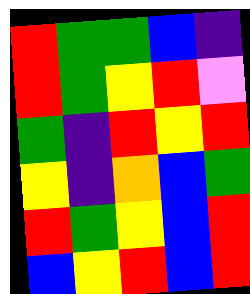[["red", "green", "green", "blue", "indigo"], ["red", "green", "yellow", "red", "violet"], ["green", "indigo", "red", "yellow", "red"], ["yellow", "indigo", "orange", "blue", "green"], ["red", "green", "yellow", "blue", "red"], ["blue", "yellow", "red", "blue", "red"]]